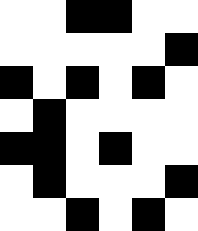[["white", "white", "black", "black", "white", "white"], ["white", "white", "white", "white", "white", "black"], ["black", "white", "black", "white", "black", "white"], ["white", "black", "white", "white", "white", "white"], ["black", "black", "white", "black", "white", "white"], ["white", "black", "white", "white", "white", "black"], ["white", "white", "black", "white", "black", "white"]]